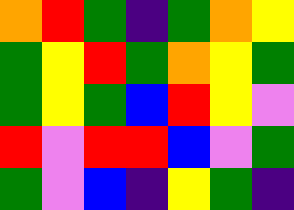[["orange", "red", "green", "indigo", "green", "orange", "yellow"], ["green", "yellow", "red", "green", "orange", "yellow", "green"], ["green", "yellow", "green", "blue", "red", "yellow", "violet"], ["red", "violet", "red", "red", "blue", "violet", "green"], ["green", "violet", "blue", "indigo", "yellow", "green", "indigo"]]